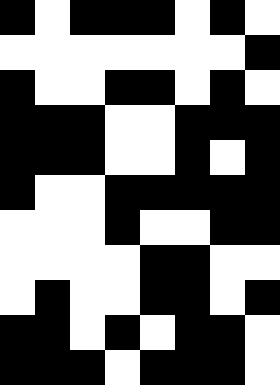[["black", "white", "black", "black", "black", "white", "black", "white"], ["white", "white", "white", "white", "white", "white", "white", "black"], ["black", "white", "white", "black", "black", "white", "black", "white"], ["black", "black", "black", "white", "white", "black", "black", "black"], ["black", "black", "black", "white", "white", "black", "white", "black"], ["black", "white", "white", "black", "black", "black", "black", "black"], ["white", "white", "white", "black", "white", "white", "black", "black"], ["white", "white", "white", "white", "black", "black", "white", "white"], ["white", "black", "white", "white", "black", "black", "white", "black"], ["black", "black", "white", "black", "white", "black", "black", "white"], ["black", "black", "black", "white", "black", "black", "black", "white"]]